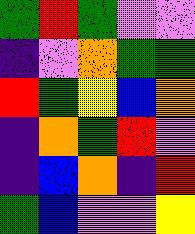[["green", "red", "green", "violet", "violet"], ["indigo", "violet", "orange", "green", "green"], ["red", "green", "yellow", "blue", "orange"], ["indigo", "orange", "green", "red", "violet"], ["indigo", "blue", "orange", "indigo", "red"], ["green", "blue", "violet", "violet", "yellow"]]